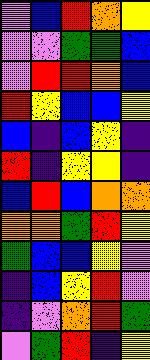[["violet", "blue", "red", "orange", "yellow"], ["violet", "violet", "green", "green", "blue"], ["violet", "red", "red", "orange", "blue"], ["red", "yellow", "blue", "blue", "yellow"], ["blue", "indigo", "blue", "yellow", "indigo"], ["red", "indigo", "yellow", "yellow", "indigo"], ["blue", "red", "blue", "orange", "orange"], ["orange", "orange", "green", "red", "yellow"], ["green", "blue", "blue", "yellow", "violet"], ["indigo", "blue", "yellow", "red", "violet"], ["indigo", "violet", "orange", "red", "green"], ["violet", "green", "red", "indigo", "yellow"]]